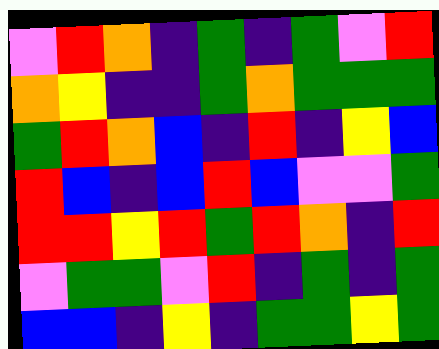[["violet", "red", "orange", "indigo", "green", "indigo", "green", "violet", "red"], ["orange", "yellow", "indigo", "indigo", "green", "orange", "green", "green", "green"], ["green", "red", "orange", "blue", "indigo", "red", "indigo", "yellow", "blue"], ["red", "blue", "indigo", "blue", "red", "blue", "violet", "violet", "green"], ["red", "red", "yellow", "red", "green", "red", "orange", "indigo", "red"], ["violet", "green", "green", "violet", "red", "indigo", "green", "indigo", "green"], ["blue", "blue", "indigo", "yellow", "indigo", "green", "green", "yellow", "green"]]